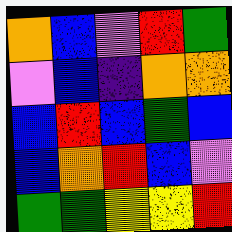[["orange", "blue", "violet", "red", "green"], ["violet", "blue", "indigo", "orange", "orange"], ["blue", "red", "blue", "green", "blue"], ["blue", "orange", "red", "blue", "violet"], ["green", "green", "yellow", "yellow", "red"]]